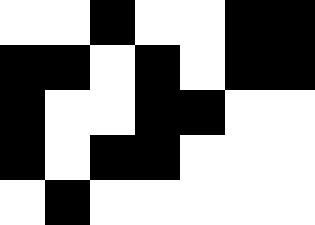[["white", "white", "black", "white", "white", "black", "black"], ["black", "black", "white", "black", "white", "black", "black"], ["black", "white", "white", "black", "black", "white", "white"], ["black", "white", "black", "black", "white", "white", "white"], ["white", "black", "white", "white", "white", "white", "white"]]